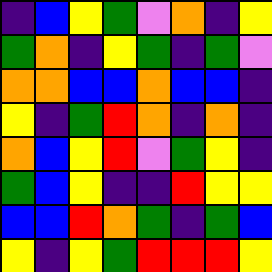[["indigo", "blue", "yellow", "green", "violet", "orange", "indigo", "yellow"], ["green", "orange", "indigo", "yellow", "green", "indigo", "green", "violet"], ["orange", "orange", "blue", "blue", "orange", "blue", "blue", "indigo"], ["yellow", "indigo", "green", "red", "orange", "indigo", "orange", "indigo"], ["orange", "blue", "yellow", "red", "violet", "green", "yellow", "indigo"], ["green", "blue", "yellow", "indigo", "indigo", "red", "yellow", "yellow"], ["blue", "blue", "red", "orange", "green", "indigo", "green", "blue"], ["yellow", "indigo", "yellow", "green", "red", "red", "red", "yellow"]]